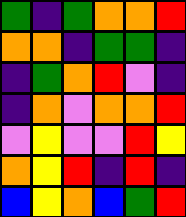[["green", "indigo", "green", "orange", "orange", "red"], ["orange", "orange", "indigo", "green", "green", "indigo"], ["indigo", "green", "orange", "red", "violet", "indigo"], ["indigo", "orange", "violet", "orange", "orange", "red"], ["violet", "yellow", "violet", "violet", "red", "yellow"], ["orange", "yellow", "red", "indigo", "red", "indigo"], ["blue", "yellow", "orange", "blue", "green", "red"]]